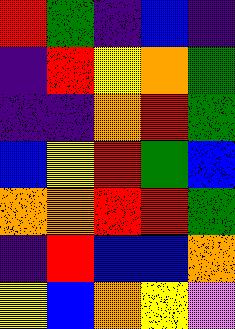[["red", "green", "indigo", "blue", "indigo"], ["indigo", "red", "yellow", "orange", "green"], ["indigo", "indigo", "orange", "red", "green"], ["blue", "yellow", "red", "green", "blue"], ["orange", "orange", "red", "red", "green"], ["indigo", "red", "blue", "blue", "orange"], ["yellow", "blue", "orange", "yellow", "violet"]]